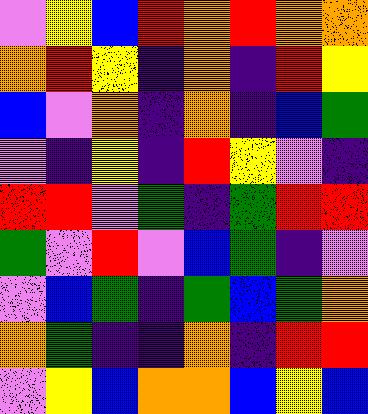[["violet", "yellow", "blue", "red", "orange", "red", "orange", "orange"], ["orange", "red", "yellow", "indigo", "orange", "indigo", "red", "yellow"], ["blue", "violet", "orange", "indigo", "orange", "indigo", "blue", "green"], ["violet", "indigo", "yellow", "indigo", "red", "yellow", "violet", "indigo"], ["red", "red", "violet", "green", "indigo", "green", "red", "red"], ["green", "violet", "red", "violet", "blue", "green", "indigo", "violet"], ["violet", "blue", "green", "indigo", "green", "blue", "green", "orange"], ["orange", "green", "indigo", "indigo", "orange", "indigo", "red", "red"], ["violet", "yellow", "blue", "orange", "orange", "blue", "yellow", "blue"]]